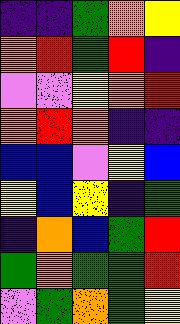[["indigo", "indigo", "green", "orange", "yellow"], ["orange", "red", "green", "red", "indigo"], ["violet", "violet", "yellow", "orange", "red"], ["orange", "red", "orange", "indigo", "indigo"], ["blue", "blue", "violet", "yellow", "blue"], ["yellow", "blue", "yellow", "indigo", "green"], ["indigo", "orange", "blue", "green", "red"], ["green", "orange", "green", "green", "red"], ["violet", "green", "orange", "green", "yellow"]]